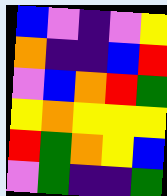[["blue", "violet", "indigo", "violet", "yellow"], ["orange", "indigo", "indigo", "blue", "red"], ["violet", "blue", "orange", "red", "green"], ["yellow", "orange", "yellow", "yellow", "yellow"], ["red", "green", "orange", "yellow", "blue"], ["violet", "green", "indigo", "indigo", "green"]]